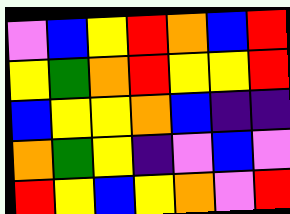[["violet", "blue", "yellow", "red", "orange", "blue", "red"], ["yellow", "green", "orange", "red", "yellow", "yellow", "red"], ["blue", "yellow", "yellow", "orange", "blue", "indigo", "indigo"], ["orange", "green", "yellow", "indigo", "violet", "blue", "violet"], ["red", "yellow", "blue", "yellow", "orange", "violet", "red"]]